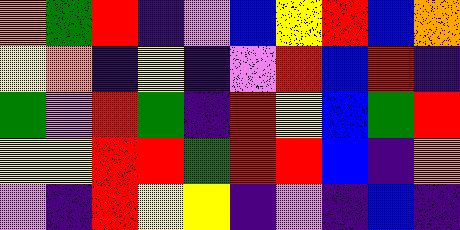[["orange", "green", "red", "indigo", "violet", "blue", "yellow", "red", "blue", "orange"], ["yellow", "orange", "indigo", "yellow", "indigo", "violet", "red", "blue", "red", "indigo"], ["green", "violet", "red", "green", "indigo", "red", "yellow", "blue", "green", "red"], ["yellow", "yellow", "red", "red", "green", "red", "red", "blue", "indigo", "orange"], ["violet", "indigo", "red", "yellow", "yellow", "indigo", "violet", "indigo", "blue", "indigo"]]